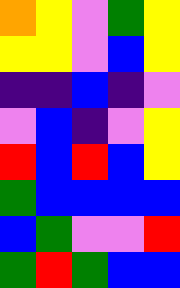[["orange", "yellow", "violet", "green", "yellow"], ["yellow", "yellow", "violet", "blue", "yellow"], ["indigo", "indigo", "blue", "indigo", "violet"], ["violet", "blue", "indigo", "violet", "yellow"], ["red", "blue", "red", "blue", "yellow"], ["green", "blue", "blue", "blue", "blue"], ["blue", "green", "violet", "violet", "red"], ["green", "red", "green", "blue", "blue"]]